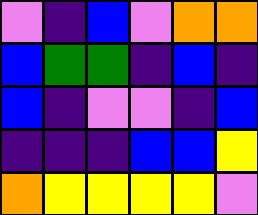[["violet", "indigo", "blue", "violet", "orange", "orange"], ["blue", "green", "green", "indigo", "blue", "indigo"], ["blue", "indigo", "violet", "violet", "indigo", "blue"], ["indigo", "indigo", "indigo", "blue", "blue", "yellow"], ["orange", "yellow", "yellow", "yellow", "yellow", "violet"]]